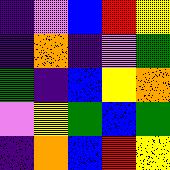[["indigo", "violet", "blue", "red", "yellow"], ["indigo", "orange", "indigo", "violet", "green"], ["green", "indigo", "blue", "yellow", "orange"], ["violet", "yellow", "green", "blue", "green"], ["indigo", "orange", "blue", "red", "yellow"]]